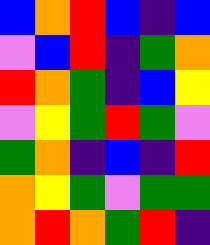[["blue", "orange", "red", "blue", "indigo", "blue"], ["violet", "blue", "red", "indigo", "green", "orange"], ["red", "orange", "green", "indigo", "blue", "yellow"], ["violet", "yellow", "green", "red", "green", "violet"], ["green", "orange", "indigo", "blue", "indigo", "red"], ["orange", "yellow", "green", "violet", "green", "green"], ["orange", "red", "orange", "green", "red", "indigo"]]